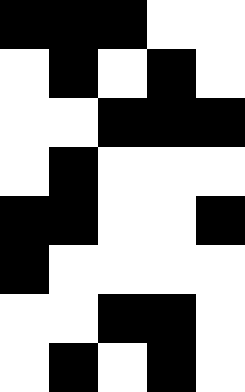[["black", "black", "black", "white", "white"], ["white", "black", "white", "black", "white"], ["white", "white", "black", "black", "black"], ["white", "black", "white", "white", "white"], ["black", "black", "white", "white", "black"], ["black", "white", "white", "white", "white"], ["white", "white", "black", "black", "white"], ["white", "black", "white", "black", "white"]]